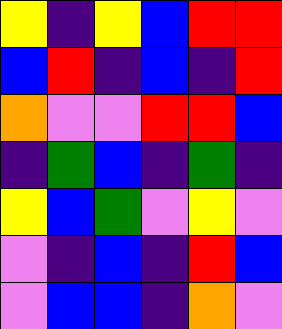[["yellow", "indigo", "yellow", "blue", "red", "red"], ["blue", "red", "indigo", "blue", "indigo", "red"], ["orange", "violet", "violet", "red", "red", "blue"], ["indigo", "green", "blue", "indigo", "green", "indigo"], ["yellow", "blue", "green", "violet", "yellow", "violet"], ["violet", "indigo", "blue", "indigo", "red", "blue"], ["violet", "blue", "blue", "indigo", "orange", "violet"]]